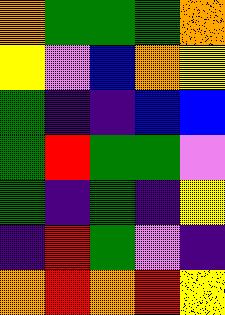[["orange", "green", "green", "green", "orange"], ["yellow", "violet", "blue", "orange", "yellow"], ["green", "indigo", "indigo", "blue", "blue"], ["green", "red", "green", "green", "violet"], ["green", "indigo", "green", "indigo", "yellow"], ["indigo", "red", "green", "violet", "indigo"], ["orange", "red", "orange", "red", "yellow"]]